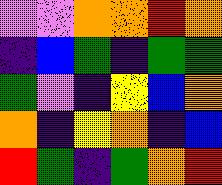[["violet", "violet", "orange", "orange", "red", "orange"], ["indigo", "blue", "green", "indigo", "green", "green"], ["green", "violet", "indigo", "yellow", "blue", "orange"], ["orange", "indigo", "yellow", "orange", "indigo", "blue"], ["red", "green", "indigo", "green", "orange", "red"]]